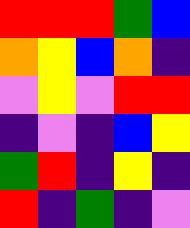[["red", "red", "red", "green", "blue"], ["orange", "yellow", "blue", "orange", "indigo"], ["violet", "yellow", "violet", "red", "red"], ["indigo", "violet", "indigo", "blue", "yellow"], ["green", "red", "indigo", "yellow", "indigo"], ["red", "indigo", "green", "indigo", "violet"]]